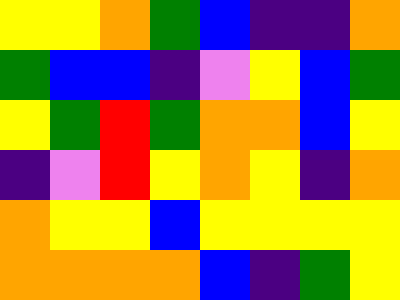[["yellow", "yellow", "orange", "green", "blue", "indigo", "indigo", "orange"], ["green", "blue", "blue", "indigo", "violet", "yellow", "blue", "green"], ["yellow", "green", "red", "green", "orange", "orange", "blue", "yellow"], ["indigo", "violet", "red", "yellow", "orange", "yellow", "indigo", "orange"], ["orange", "yellow", "yellow", "blue", "yellow", "yellow", "yellow", "yellow"], ["orange", "orange", "orange", "orange", "blue", "indigo", "green", "yellow"]]